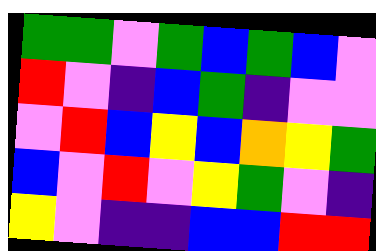[["green", "green", "violet", "green", "blue", "green", "blue", "violet"], ["red", "violet", "indigo", "blue", "green", "indigo", "violet", "violet"], ["violet", "red", "blue", "yellow", "blue", "orange", "yellow", "green"], ["blue", "violet", "red", "violet", "yellow", "green", "violet", "indigo"], ["yellow", "violet", "indigo", "indigo", "blue", "blue", "red", "red"]]